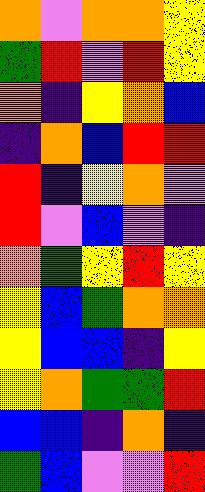[["orange", "violet", "orange", "orange", "yellow"], ["green", "red", "violet", "red", "yellow"], ["orange", "indigo", "yellow", "orange", "blue"], ["indigo", "orange", "blue", "red", "red"], ["red", "indigo", "yellow", "orange", "violet"], ["red", "violet", "blue", "violet", "indigo"], ["orange", "green", "yellow", "red", "yellow"], ["yellow", "blue", "green", "orange", "orange"], ["yellow", "blue", "blue", "indigo", "yellow"], ["yellow", "orange", "green", "green", "red"], ["blue", "blue", "indigo", "orange", "indigo"], ["green", "blue", "violet", "violet", "red"]]